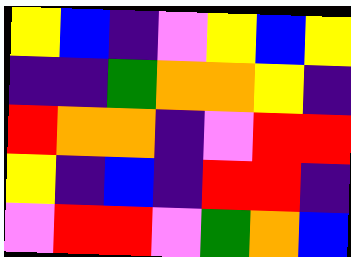[["yellow", "blue", "indigo", "violet", "yellow", "blue", "yellow"], ["indigo", "indigo", "green", "orange", "orange", "yellow", "indigo"], ["red", "orange", "orange", "indigo", "violet", "red", "red"], ["yellow", "indigo", "blue", "indigo", "red", "red", "indigo"], ["violet", "red", "red", "violet", "green", "orange", "blue"]]